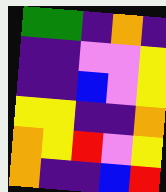[["green", "green", "indigo", "orange", "indigo"], ["indigo", "indigo", "violet", "violet", "yellow"], ["indigo", "indigo", "blue", "violet", "yellow"], ["yellow", "yellow", "indigo", "indigo", "orange"], ["orange", "yellow", "red", "violet", "yellow"], ["orange", "indigo", "indigo", "blue", "red"]]